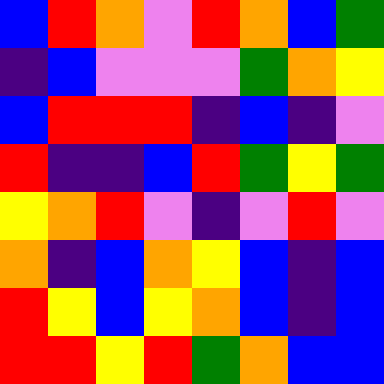[["blue", "red", "orange", "violet", "red", "orange", "blue", "green"], ["indigo", "blue", "violet", "violet", "violet", "green", "orange", "yellow"], ["blue", "red", "red", "red", "indigo", "blue", "indigo", "violet"], ["red", "indigo", "indigo", "blue", "red", "green", "yellow", "green"], ["yellow", "orange", "red", "violet", "indigo", "violet", "red", "violet"], ["orange", "indigo", "blue", "orange", "yellow", "blue", "indigo", "blue"], ["red", "yellow", "blue", "yellow", "orange", "blue", "indigo", "blue"], ["red", "red", "yellow", "red", "green", "orange", "blue", "blue"]]